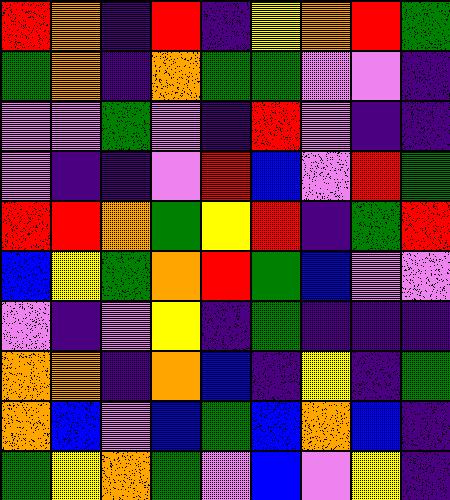[["red", "orange", "indigo", "red", "indigo", "yellow", "orange", "red", "green"], ["green", "orange", "indigo", "orange", "green", "green", "violet", "violet", "indigo"], ["violet", "violet", "green", "violet", "indigo", "red", "violet", "indigo", "indigo"], ["violet", "indigo", "indigo", "violet", "red", "blue", "violet", "red", "green"], ["red", "red", "orange", "green", "yellow", "red", "indigo", "green", "red"], ["blue", "yellow", "green", "orange", "red", "green", "blue", "violet", "violet"], ["violet", "indigo", "violet", "yellow", "indigo", "green", "indigo", "indigo", "indigo"], ["orange", "orange", "indigo", "orange", "blue", "indigo", "yellow", "indigo", "green"], ["orange", "blue", "violet", "blue", "green", "blue", "orange", "blue", "indigo"], ["green", "yellow", "orange", "green", "violet", "blue", "violet", "yellow", "indigo"]]